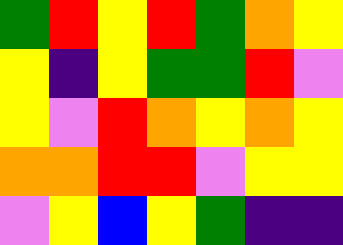[["green", "red", "yellow", "red", "green", "orange", "yellow"], ["yellow", "indigo", "yellow", "green", "green", "red", "violet"], ["yellow", "violet", "red", "orange", "yellow", "orange", "yellow"], ["orange", "orange", "red", "red", "violet", "yellow", "yellow"], ["violet", "yellow", "blue", "yellow", "green", "indigo", "indigo"]]